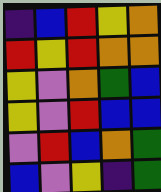[["indigo", "blue", "red", "yellow", "orange"], ["red", "yellow", "red", "orange", "orange"], ["yellow", "violet", "orange", "green", "blue"], ["yellow", "violet", "red", "blue", "blue"], ["violet", "red", "blue", "orange", "green"], ["blue", "violet", "yellow", "indigo", "green"]]